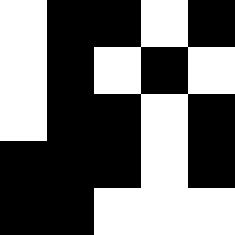[["white", "black", "black", "white", "black"], ["white", "black", "white", "black", "white"], ["white", "black", "black", "white", "black"], ["black", "black", "black", "white", "black"], ["black", "black", "white", "white", "white"]]